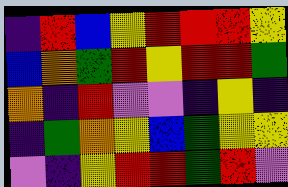[["indigo", "red", "blue", "yellow", "red", "red", "red", "yellow"], ["blue", "orange", "green", "red", "yellow", "red", "red", "green"], ["orange", "indigo", "red", "violet", "violet", "indigo", "yellow", "indigo"], ["indigo", "green", "orange", "yellow", "blue", "green", "yellow", "yellow"], ["violet", "indigo", "yellow", "red", "red", "green", "red", "violet"]]